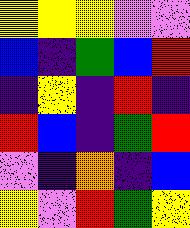[["yellow", "yellow", "yellow", "violet", "violet"], ["blue", "indigo", "green", "blue", "red"], ["indigo", "yellow", "indigo", "red", "indigo"], ["red", "blue", "indigo", "green", "red"], ["violet", "indigo", "orange", "indigo", "blue"], ["yellow", "violet", "red", "green", "yellow"]]